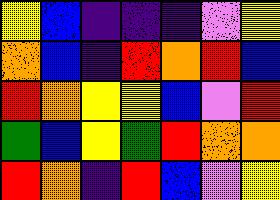[["yellow", "blue", "indigo", "indigo", "indigo", "violet", "yellow"], ["orange", "blue", "indigo", "red", "orange", "red", "blue"], ["red", "orange", "yellow", "yellow", "blue", "violet", "red"], ["green", "blue", "yellow", "green", "red", "orange", "orange"], ["red", "orange", "indigo", "red", "blue", "violet", "yellow"]]